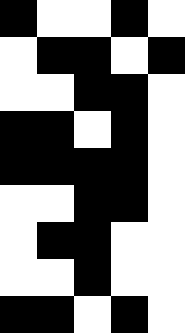[["black", "white", "white", "black", "white"], ["white", "black", "black", "white", "black"], ["white", "white", "black", "black", "white"], ["black", "black", "white", "black", "white"], ["black", "black", "black", "black", "white"], ["white", "white", "black", "black", "white"], ["white", "black", "black", "white", "white"], ["white", "white", "black", "white", "white"], ["black", "black", "white", "black", "white"]]